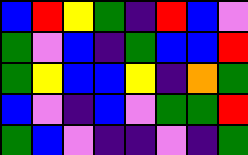[["blue", "red", "yellow", "green", "indigo", "red", "blue", "violet"], ["green", "violet", "blue", "indigo", "green", "blue", "blue", "red"], ["green", "yellow", "blue", "blue", "yellow", "indigo", "orange", "green"], ["blue", "violet", "indigo", "blue", "violet", "green", "green", "red"], ["green", "blue", "violet", "indigo", "indigo", "violet", "indigo", "green"]]